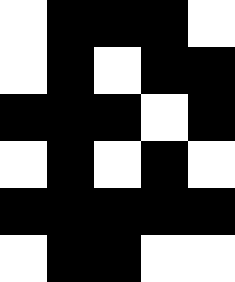[["white", "black", "black", "black", "white"], ["white", "black", "white", "black", "black"], ["black", "black", "black", "white", "black"], ["white", "black", "white", "black", "white"], ["black", "black", "black", "black", "black"], ["white", "black", "black", "white", "white"]]